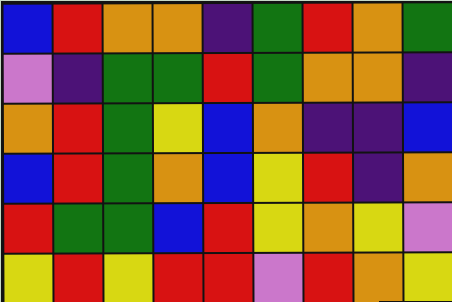[["blue", "red", "orange", "orange", "indigo", "green", "red", "orange", "green"], ["violet", "indigo", "green", "green", "red", "green", "orange", "orange", "indigo"], ["orange", "red", "green", "yellow", "blue", "orange", "indigo", "indigo", "blue"], ["blue", "red", "green", "orange", "blue", "yellow", "red", "indigo", "orange"], ["red", "green", "green", "blue", "red", "yellow", "orange", "yellow", "violet"], ["yellow", "red", "yellow", "red", "red", "violet", "red", "orange", "yellow"]]